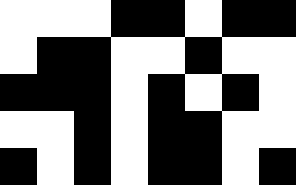[["white", "white", "white", "black", "black", "white", "black", "black"], ["white", "black", "black", "white", "white", "black", "white", "white"], ["black", "black", "black", "white", "black", "white", "black", "white"], ["white", "white", "black", "white", "black", "black", "white", "white"], ["black", "white", "black", "white", "black", "black", "white", "black"]]